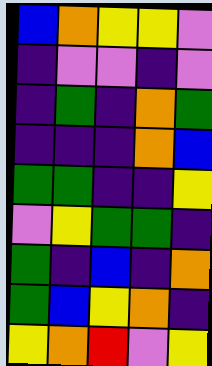[["blue", "orange", "yellow", "yellow", "violet"], ["indigo", "violet", "violet", "indigo", "violet"], ["indigo", "green", "indigo", "orange", "green"], ["indigo", "indigo", "indigo", "orange", "blue"], ["green", "green", "indigo", "indigo", "yellow"], ["violet", "yellow", "green", "green", "indigo"], ["green", "indigo", "blue", "indigo", "orange"], ["green", "blue", "yellow", "orange", "indigo"], ["yellow", "orange", "red", "violet", "yellow"]]